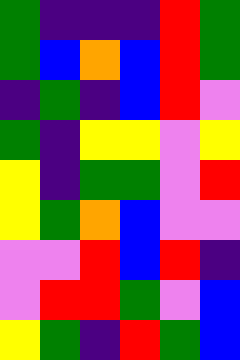[["green", "indigo", "indigo", "indigo", "red", "green"], ["green", "blue", "orange", "blue", "red", "green"], ["indigo", "green", "indigo", "blue", "red", "violet"], ["green", "indigo", "yellow", "yellow", "violet", "yellow"], ["yellow", "indigo", "green", "green", "violet", "red"], ["yellow", "green", "orange", "blue", "violet", "violet"], ["violet", "violet", "red", "blue", "red", "indigo"], ["violet", "red", "red", "green", "violet", "blue"], ["yellow", "green", "indigo", "red", "green", "blue"]]